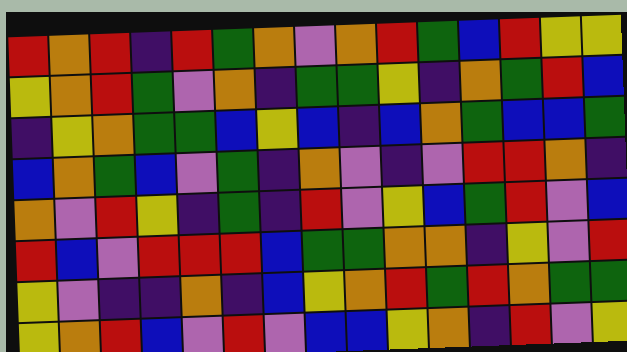[["red", "orange", "red", "indigo", "red", "green", "orange", "violet", "orange", "red", "green", "blue", "red", "yellow", "yellow"], ["yellow", "orange", "red", "green", "violet", "orange", "indigo", "green", "green", "yellow", "indigo", "orange", "green", "red", "blue"], ["indigo", "yellow", "orange", "green", "green", "blue", "yellow", "blue", "indigo", "blue", "orange", "green", "blue", "blue", "green"], ["blue", "orange", "green", "blue", "violet", "green", "indigo", "orange", "violet", "indigo", "violet", "red", "red", "orange", "indigo"], ["orange", "violet", "red", "yellow", "indigo", "green", "indigo", "red", "violet", "yellow", "blue", "green", "red", "violet", "blue"], ["red", "blue", "violet", "red", "red", "red", "blue", "green", "green", "orange", "orange", "indigo", "yellow", "violet", "red"], ["yellow", "violet", "indigo", "indigo", "orange", "indigo", "blue", "yellow", "orange", "red", "green", "red", "orange", "green", "green"], ["yellow", "orange", "red", "blue", "violet", "red", "violet", "blue", "blue", "yellow", "orange", "indigo", "red", "violet", "yellow"]]